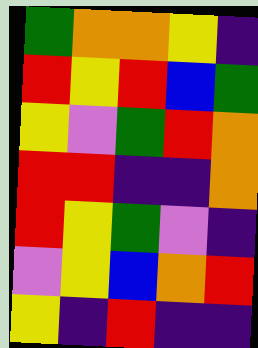[["green", "orange", "orange", "yellow", "indigo"], ["red", "yellow", "red", "blue", "green"], ["yellow", "violet", "green", "red", "orange"], ["red", "red", "indigo", "indigo", "orange"], ["red", "yellow", "green", "violet", "indigo"], ["violet", "yellow", "blue", "orange", "red"], ["yellow", "indigo", "red", "indigo", "indigo"]]